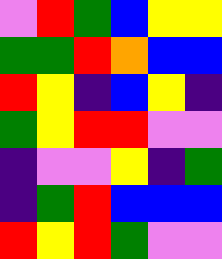[["violet", "red", "green", "blue", "yellow", "yellow"], ["green", "green", "red", "orange", "blue", "blue"], ["red", "yellow", "indigo", "blue", "yellow", "indigo"], ["green", "yellow", "red", "red", "violet", "violet"], ["indigo", "violet", "violet", "yellow", "indigo", "green"], ["indigo", "green", "red", "blue", "blue", "blue"], ["red", "yellow", "red", "green", "violet", "violet"]]